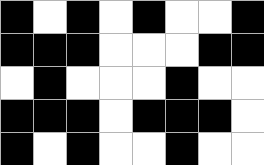[["black", "white", "black", "white", "black", "white", "white", "black"], ["black", "black", "black", "white", "white", "white", "black", "black"], ["white", "black", "white", "white", "white", "black", "white", "white"], ["black", "black", "black", "white", "black", "black", "black", "white"], ["black", "white", "black", "white", "white", "black", "white", "white"]]